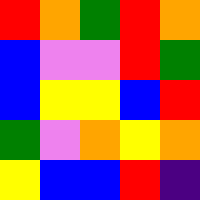[["red", "orange", "green", "red", "orange"], ["blue", "violet", "violet", "red", "green"], ["blue", "yellow", "yellow", "blue", "red"], ["green", "violet", "orange", "yellow", "orange"], ["yellow", "blue", "blue", "red", "indigo"]]